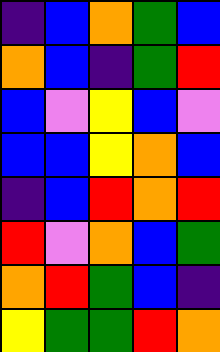[["indigo", "blue", "orange", "green", "blue"], ["orange", "blue", "indigo", "green", "red"], ["blue", "violet", "yellow", "blue", "violet"], ["blue", "blue", "yellow", "orange", "blue"], ["indigo", "blue", "red", "orange", "red"], ["red", "violet", "orange", "blue", "green"], ["orange", "red", "green", "blue", "indigo"], ["yellow", "green", "green", "red", "orange"]]